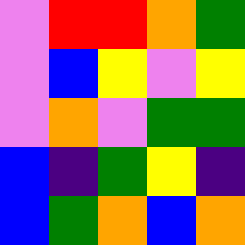[["violet", "red", "red", "orange", "green"], ["violet", "blue", "yellow", "violet", "yellow"], ["violet", "orange", "violet", "green", "green"], ["blue", "indigo", "green", "yellow", "indigo"], ["blue", "green", "orange", "blue", "orange"]]